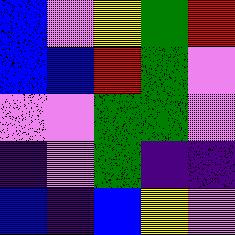[["blue", "violet", "yellow", "green", "red"], ["blue", "blue", "red", "green", "violet"], ["violet", "violet", "green", "green", "violet"], ["indigo", "violet", "green", "indigo", "indigo"], ["blue", "indigo", "blue", "yellow", "violet"]]